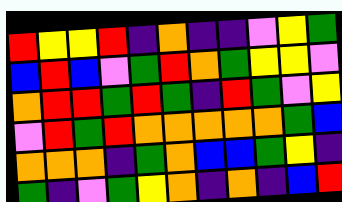[["red", "yellow", "yellow", "red", "indigo", "orange", "indigo", "indigo", "violet", "yellow", "green"], ["blue", "red", "blue", "violet", "green", "red", "orange", "green", "yellow", "yellow", "violet"], ["orange", "red", "red", "green", "red", "green", "indigo", "red", "green", "violet", "yellow"], ["violet", "red", "green", "red", "orange", "orange", "orange", "orange", "orange", "green", "blue"], ["orange", "orange", "orange", "indigo", "green", "orange", "blue", "blue", "green", "yellow", "indigo"], ["green", "indigo", "violet", "green", "yellow", "orange", "indigo", "orange", "indigo", "blue", "red"]]